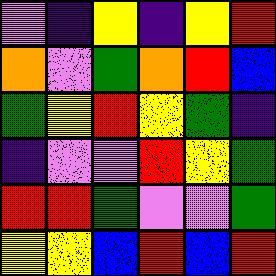[["violet", "indigo", "yellow", "indigo", "yellow", "red"], ["orange", "violet", "green", "orange", "red", "blue"], ["green", "yellow", "red", "yellow", "green", "indigo"], ["indigo", "violet", "violet", "red", "yellow", "green"], ["red", "red", "green", "violet", "violet", "green"], ["yellow", "yellow", "blue", "red", "blue", "red"]]